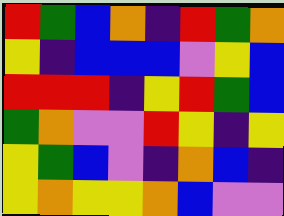[["red", "green", "blue", "orange", "indigo", "red", "green", "orange"], ["yellow", "indigo", "blue", "blue", "blue", "violet", "yellow", "blue"], ["red", "red", "red", "indigo", "yellow", "red", "green", "blue"], ["green", "orange", "violet", "violet", "red", "yellow", "indigo", "yellow"], ["yellow", "green", "blue", "violet", "indigo", "orange", "blue", "indigo"], ["yellow", "orange", "yellow", "yellow", "orange", "blue", "violet", "violet"]]